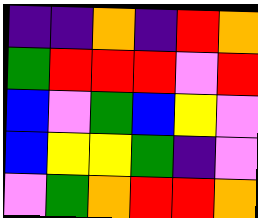[["indigo", "indigo", "orange", "indigo", "red", "orange"], ["green", "red", "red", "red", "violet", "red"], ["blue", "violet", "green", "blue", "yellow", "violet"], ["blue", "yellow", "yellow", "green", "indigo", "violet"], ["violet", "green", "orange", "red", "red", "orange"]]